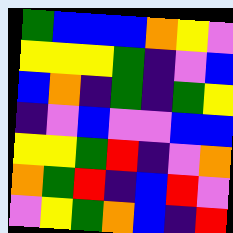[["green", "blue", "blue", "blue", "orange", "yellow", "violet"], ["yellow", "yellow", "yellow", "green", "indigo", "violet", "blue"], ["blue", "orange", "indigo", "green", "indigo", "green", "yellow"], ["indigo", "violet", "blue", "violet", "violet", "blue", "blue"], ["yellow", "yellow", "green", "red", "indigo", "violet", "orange"], ["orange", "green", "red", "indigo", "blue", "red", "violet"], ["violet", "yellow", "green", "orange", "blue", "indigo", "red"]]